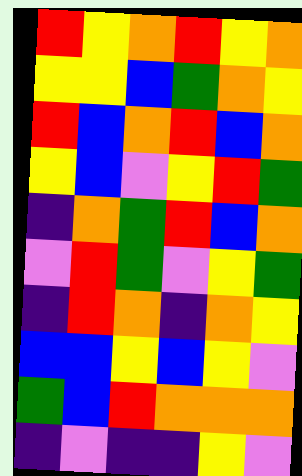[["red", "yellow", "orange", "red", "yellow", "orange"], ["yellow", "yellow", "blue", "green", "orange", "yellow"], ["red", "blue", "orange", "red", "blue", "orange"], ["yellow", "blue", "violet", "yellow", "red", "green"], ["indigo", "orange", "green", "red", "blue", "orange"], ["violet", "red", "green", "violet", "yellow", "green"], ["indigo", "red", "orange", "indigo", "orange", "yellow"], ["blue", "blue", "yellow", "blue", "yellow", "violet"], ["green", "blue", "red", "orange", "orange", "orange"], ["indigo", "violet", "indigo", "indigo", "yellow", "violet"]]